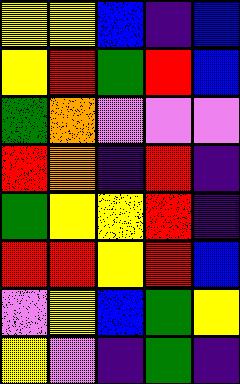[["yellow", "yellow", "blue", "indigo", "blue"], ["yellow", "red", "green", "red", "blue"], ["green", "orange", "violet", "violet", "violet"], ["red", "orange", "indigo", "red", "indigo"], ["green", "yellow", "yellow", "red", "indigo"], ["red", "red", "yellow", "red", "blue"], ["violet", "yellow", "blue", "green", "yellow"], ["yellow", "violet", "indigo", "green", "indigo"]]